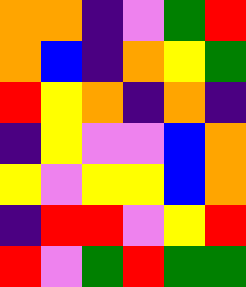[["orange", "orange", "indigo", "violet", "green", "red"], ["orange", "blue", "indigo", "orange", "yellow", "green"], ["red", "yellow", "orange", "indigo", "orange", "indigo"], ["indigo", "yellow", "violet", "violet", "blue", "orange"], ["yellow", "violet", "yellow", "yellow", "blue", "orange"], ["indigo", "red", "red", "violet", "yellow", "red"], ["red", "violet", "green", "red", "green", "green"]]